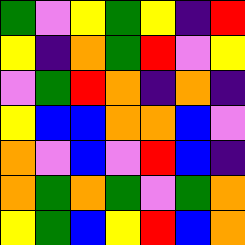[["green", "violet", "yellow", "green", "yellow", "indigo", "red"], ["yellow", "indigo", "orange", "green", "red", "violet", "yellow"], ["violet", "green", "red", "orange", "indigo", "orange", "indigo"], ["yellow", "blue", "blue", "orange", "orange", "blue", "violet"], ["orange", "violet", "blue", "violet", "red", "blue", "indigo"], ["orange", "green", "orange", "green", "violet", "green", "orange"], ["yellow", "green", "blue", "yellow", "red", "blue", "orange"]]